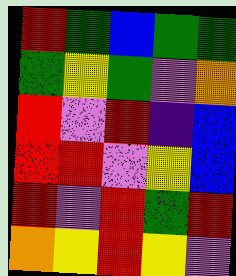[["red", "green", "blue", "green", "green"], ["green", "yellow", "green", "violet", "orange"], ["red", "violet", "red", "indigo", "blue"], ["red", "red", "violet", "yellow", "blue"], ["red", "violet", "red", "green", "red"], ["orange", "yellow", "red", "yellow", "violet"]]